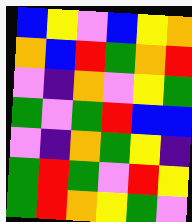[["blue", "yellow", "violet", "blue", "yellow", "orange"], ["orange", "blue", "red", "green", "orange", "red"], ["violet", "indigo", "orange", "violet", "yellow", "green"], ["green", "violet", "green", "red", "blue", "blue"], ["violet", "indigo", "orange", "green", "yellow", "indigo"], ["green", "red", "green", "violet", "red", "yellow"], ["green", "red", "orange", "yellow", "green", "violet"]]